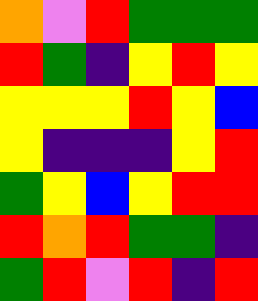[["orange", "violet", "red", "green", "green", "green"], ["red", "green", "indigo", "yellow", "red", "yellow"], ["yellow", "yellow", "yellow", "red", "yellow", "blue"], ["yellow", "indigo", "indigo", "indigo", "yellow", "red"], ["green", "yellow", "blue", "yellow", "red", "red"], ["red", "orange", "red", "green", "green", "indigo"], ["green", "red", "violet", "red", "indigo", "red"]]